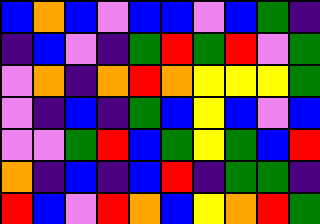[["blue", "orange", "blue", "violet", "blue", "blue", "violet", "blue", "green", "indigo"], ["indigo", "blue", "violet", "indigo", "green", "red", "green", "red", "violet", "green"], ["violet", "orange", "indigo", "orange", "red", "orange", "yellow", "yellow", "yellow", "green"], ["violet", "indigo", "blue", "indigo", "green", "blue", "yellow", "blue", "violet", "blue"], ["violet", "violet", "green", "red", "blue", "green", "yellow", "green", "blue", "red"], ["orange", "indigo", "blue", "indigo", "blue", "red", "indigo", "green", "green", "indigo"], ["red", "blue", "violet", "red", "orange", "blue", "yellow", "orange", "red", "green"]]